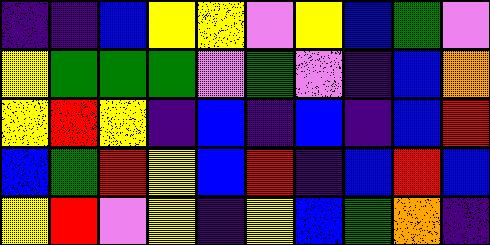[["indigo", "indigo", "blue", "yellow", "yellow", "violet", "yellow", "blue", "green", "violet"], ["yellow", "green", "green", "green", "violet", "green", "violet", "indigo", "blue", "orange"], ["yellow", "red", "yellow", "indigo", "blue", "indigo", "blue", "indigo", "blue", "red"], ["blue", "green", "red", "yellow", "blue", "red", "indigo", "blue", "red", "blue"], ["yellow", "red", "violet", "yellow", "indigo", "yellow", "blue", "green", "orange", "indigo"]]